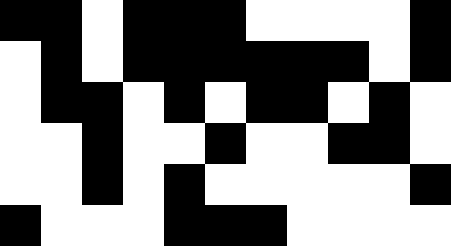[["black", "black", "white", "black", "black", "black", "white", "white", "white", "white", "black"], ["white", "black", "white", "black", "black", "black", "black", "black", "black", "white", "black"], ["white", "black", "black", "white", "black", "white", "black", "black", "white", "black", "white"], ["white", "white", "black", "white", "white", "black", "white", "white", "black", "black", "white"], ["white", "white", "black", "white", "black", "white", "white", "white", "white", "white", "black"], ["black", "white", "white", "white", "black", "black", "black", "white", "white", "white", "white"]]